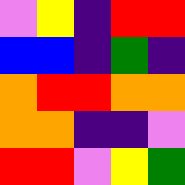[["violet", "yellow", "indigo", "red", "red"], ["blue", "blue", "indigo", "green", "indigo"], ["orange", "red", "red", "orange", "orange"], ["orange", "orange", "indigo", "indigo", "violet"], ["red", "red", "violet", "yellow", "green"]]